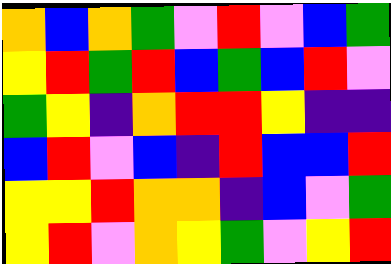[["orange", "blue", "orange", "green", "violet", "red", "violet", "blue", "green"], ["yellow", "red", "green", "red", "blue", "green", "blue", "red", "violet"], ["green", "yellow", "indigo", "orange", "red", "red", "yellow", "indigo", "indigo"], ["blue", "red", "violet", "blue", "indigo", "red", "blue", "blue", "red"], ["yellow", "yellow", "red", "orange", "orange", "indigo", "blue", "violet", "green"], ["yellow", "red", "violet", "orange", "yellow", "green", "violet", "yellow", "red"]]